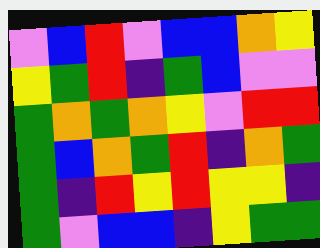[["violet", "blue", "red", "violet", "blue", "blue", "orange", "yellow"], ["yellow", "green", "red", "indigo", "green", "blue", "violet", "violet"], ["green", "orange", "green", "orange", "yellow", "violet", "red", "red"], ["green", "blue", "orange", "green", "red", "indigo", "orange", "green"], ["green", "indigo", "red", "yellow", "red", "yellow", "yellow", "indigo"], ["green", "violet", "blue", "blue", "indigo", "yellow", "green", "green"]]